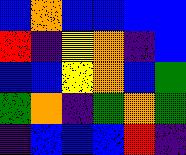[["blue", "orange", "blue", "blue", "blue", "blue"], ["red", "indigo", "yellow", "orange", "indigo", "blue"], ["blue", "blue", "yellow", "orange", "blue", "green"], ["green", "orange", "indigo", "green", "orange", "green"], ["indigo", "blue", "blue", "blue", "red", "indigo"]]